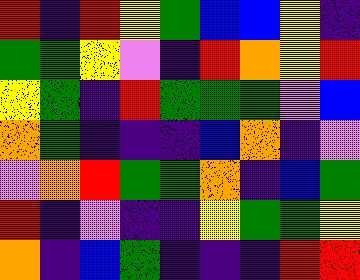[["red", "indigo", "red", "yellow", "green", "blue", "blue", "yellow", "indigo"], ["green", "green", "yellow", "violet", "indigo", "red", "orange", "yellow", "red"], ["yellow", "green", "indigo", "red", "green", "green", "green", "violet", "blue"], ["orange", "green", "indigo", "indigo", "indigo", "blue", "orange", "indigo", "violet"], ["violet", "orange", "red", "green", "green", "orange", "indigo", "blue", "green"], ["red", "indigo", "violet", "indigo", "indigo", "yellow", "green", "green", "yellow"], ["orange", "indigo", "blue", "green", "indigo", "indigo", "indigo", "red", "red"]]